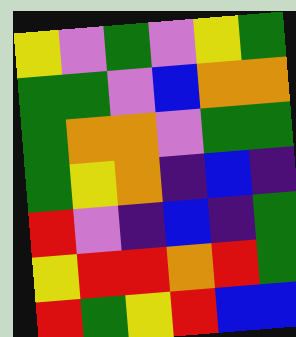[["yellow", "violet", "green", "violet", "yellow", "green"], ["green", "green", "violet", "blue", "orange", "orange"], ["green", "orange", "orange", "violet", "green", "green"], ["green", "yellow", "orange", "indigo", "blue", "indigo"], ["red", "violet", "indigo", "blue", "indigo", "green"], ["yellow", "red", "red", "orange", "red", "green"], ["red", "green", "yellow", "red", "blue", "blue"]]